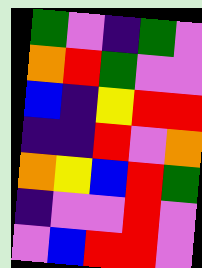[["green", "violet", "indigo", "green", "violet"], ["orange", "red", "green", "violet", "violet"], ["blue", "indigo", "yellow", "red", "red"], ["indigo", "indigo", "red", "violet", "orange"], ["orange", "yellow", "blue", "red", "green"], ["indigo", "violet", "violet", "red", "violet"], ["violet", "blue", "red", "red", "violet"]]